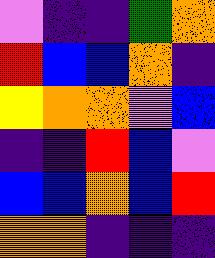[["violet", "indigo", "indigo", "green", "orange"], ["red", "blue", "blue", "orange", "indigo"], ["yellow", "orange", "orange", "violet", "blue"], ["indigo", "indigo", "red", "blue", "violet"], ["blue", "blue", "orange", "blue", "red"], ["orange", "orange", "indigo", "indigo", "indigo"]]